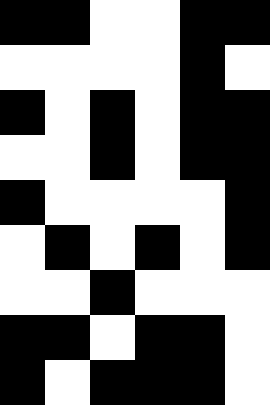[["black", "black", "white", "white", "black", "black"], ["white", "white", "white", "white", "black", "white"], ["black", "white", "black", "white", "black", "black"], ["white", "white", "black", "white", "black", "black"], ["black", "white", "white", "white", "white", "black"], ["white", "black", "white", "black", "white", "black"], ["white", "white", "black", "white", "white", "white"], ["black", "black", "white", "black", "black", "white"], ["black", "white", "black", "black", "black", "white"]]